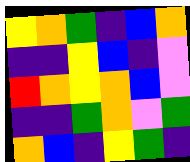[["yellow", "orange", "green", "indigo", "blue", "orange"], ["indigo", "indigo", "yellow", "blue", "indigo", "violet"], ["red", "orange", "yellow", "orange", "blue", "violet"], ["indigo", "indigo", "green", "orange", "violet", "green"], ["orange", "blue", "indigo", "yellow", "green", "indigo"]]